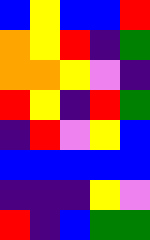[["blue", "yellow", "blue", "blue", "red"], ["orange", "yellow", "red", "indigo", "green"], ["orange", "orange", "yellow", "violet", "indigo"], ["red", "yellow", "indigo", "red", "green"], ["indigo", "red", "violet", "yellow", "blue"], ["blue", "blue", "blue", "blue", "blue"], ["indigo", "indigo", "indigo", "yellow", "violet"], ["red", "indigo", "blue", "green", "green"]]